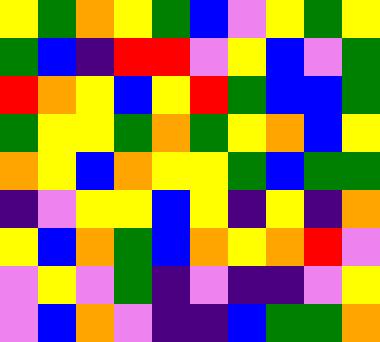[["yellow", "green", "orange", "yellow", "green", "blue", "violet", "yellow", "green", "yellow"], ["green", "blue", "indigo", "red", "red", "violet", "yellow", "blue", "violet", "green"], ["red", "orange", "yellow", "blue", "yellow", "red", "green", "blue", "blue", "green"], ["green", "yellow", "yellow", "green", "orange", "green", "yellow", "orange", "blue", "yellow"], ["orange", "yellow", "blue", "orange", "yellow", "yellow", "green", "blue", "green", "green"], ["indigo", "violet", "yellow", "yellow", "blue", "yellow", "indigo", "yellow", "indigo", "orange"], ["yellow", "blue", "orange", "green", "blue", "orange", "yellow", "orange", "red", "violet"], ["violet", "yellow", "violet", "green", "indigo", "violet", "indigo", "indigo", "violet", "yellow"], ["violet", "blue", "orange", "violet", "indigo", "indigo", "blue", "green", "green", "orange"]]